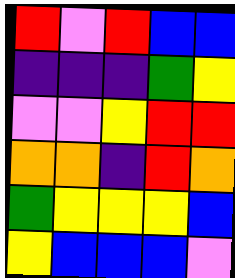[["red", "violet", "red", "blue", "blue"], ["indigo", "indigo", "indigo", "green", "yellow"], ["violet", "violet", "yellow", "red", "red"], ["orange", "orange", "indigo", "red", "orange"], ["green", "yellow", "yellow", "yellow", "blue"], ["yellow", "blue", "blue", "blue", "violet"]]